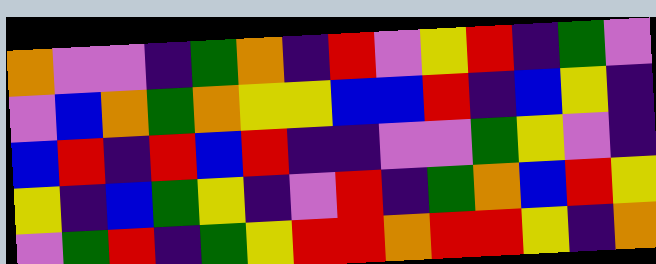[["orange", "violet", "violet", "indigo", "green", "orange", "indigo", "red", "violet", "yellow", "red", "indigo", "green", "violet"], ["violet", "blue", "orange", "green", "orange", "yellow", "yellow", "blue", "blue", "red", "indigo", "blue", "yellow", "indigo"], ["blue", "red", "indigo", "red", "blue", "red", "indigo", "indigo", "violet", "violet", "green", "yellow", "violet", "indigo"], ["yellow", "indigo", "blue", "green", "yellow", "indigo", "violet", "red", "indigo", "green", "orange", "blue", "red", "yellow"], ["violet", "green", "red", "indigo", "green", "yellow", "red", "red", "orange", "red", "red", "yellow", "indigo", "orange"]]